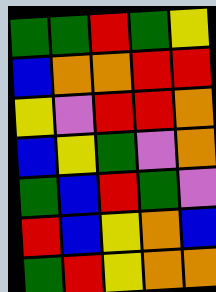[["green", "green", "red", "green", "yellow"], ["blue", "orange", "orange", "red", "red"], ["yellow", "violet", "red", "red", "orange"], ["blue", "yellow", "green", "violet", "orange"], ["green", "blue", "red", "green", "violet"], ["red", "blue", "yellow", "orange", "blue"], ["green", "red", "yellow", "orange", "orange"]]